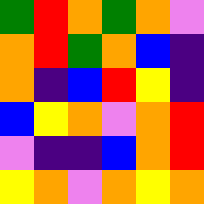[["green", "red", "orange", "green", "orange", "violet"], ["orange", "red", "green", "orange", "blue", "indigo"], ["orange", "indigo", "blue", "red", "yellow", "indigo"], ["blue", "yellow", "orange", "violet", "orange", "red"], ["violet", "indigo", "indigo", "blue", "orange", "red"], ["yellow", "orange", "violet", "orange", "yellow", "orange"]]